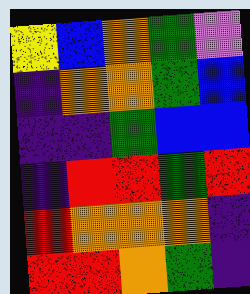[["yellow", "blue", "orange", "green", "violet"], ["indigo", "orange", "orange", "green", "blue"], ["indigo", "indigo", "green", "blue", "blue"], ["indigo", "red", "red", "green", "red"], ["red", "orange", "orange", "orange", "indigo"], ["red", "red", "orange", "green", "indigo"]]